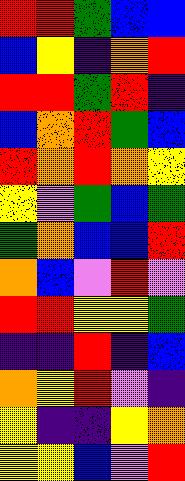[["red", "red", "green", "blue", "blue"], ["blue", "yellow", "indigo", "orange", "red"], ["red", "red", "green", "red", "indigo"], ["blue", "orange", "red", "green", "blue"], ["red", "orange", "red", "orange", "yellow"], ["yellow", "violet", "green", "blue", "green"], ["green", "orange", "blue", "blue", "red"], ["orange", "blue", "violet", "red", "violet"], ["red", "red", "yellow", "yellow", "green"], ["indigo", "indigo", "red", "indigo", "blue"], ["orange", "yellow", "red", "violet", "indigo"], ["yellow", "indigo", "indigo", "yellow", "orange"], ["yellow", "yellow", "blue", "violet", "red"]]